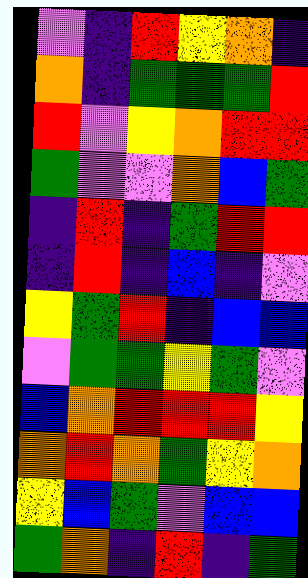[["violet", "indigo", "red", "yellow", "orange", "indigo"], ["orange", "indigo", "green", "green", "green", "red"], ["red", "violet", "yellow", "orange", "red", "red"], ["green", "violet", "violet", "orange", "blue", "green"], ["indigo", "red", "indigo", "green", "red", "red"], ["indigo", "red", "indigo", "blue", "indigo", "violet"], ["yellow", "green", "red", "indigo", "blue", "blue"], ["violet", "green", "green", "yellow", "green", "violet"], ["blue", "orange", "red", "red", "red", "yellow"], ["orange", "red", "orange", "green", "yellow", "orange"], ["yellow", "blue", "green", "violet", "blue", "blue"], ["green", "orange", "indigo", "red", "indigo", "green"]]